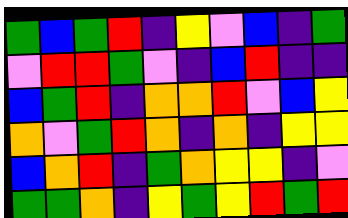[["green", "blue", "green", "red", "indigo", "yellow", "violet", "blue", "indigo", "green"], ["violet", "red", "red", "green", "violet", "indigo", "blue", "red", "indigo", "indigo"], ["blue", "green", "red", "indigo", "orange", "orange", "red", "violet", "blue", "yellow"], ["orange", "violet", "green", "red", "orange", "indigo", "orange", "indigo", "yellow", "yellow"], ["blue", "orange", "red", "indigo", "green", "orange", "yellow", "yellow", "indigo", "violet"], ["green", "green", "orange", "indigo", "yellow", "green", "yellow", "red", "green", "red"]]